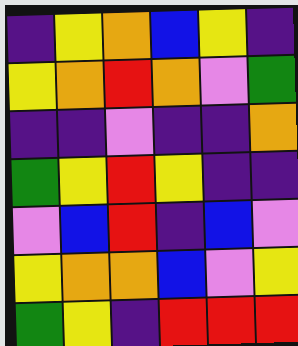[["indigo", "yellow", "orange", "blue", "yellow", "indigo"], ["yellow", "orange", "red", "orange", "violet", "green"], ["indigo", "indigo", "violet", "indigo", "indigo", "orange"], ["green", "yellow", "red", "yellow", "indigo", "indigo"], ["violet", "blue", "red", "indigo", "blue", "violet"], ["yellow", "orange", "orange", "blue", "violet", "yellow"], ["green", "yellow", "indigo", "red", "red", "red"]]